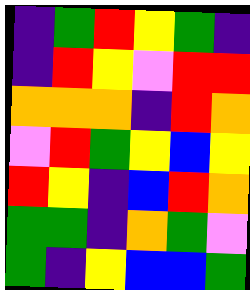[["indigo", "green", "red", "yellow", "green", "indigo"], ["indigo", "red", "yellow", "violet", "red", "red"], ["orange", "orange", "orange", "indigo", "red", "orange"], ["violet", "red", "green", "yellow", "blue", "yellow"], ["red", "yellow", "indigo", "blue", "red", "orange"], ["green", "green", "indigo", "orange", "green", "violet"], ["green", "indigo", "yellow", "blue", "blue", "green"]]